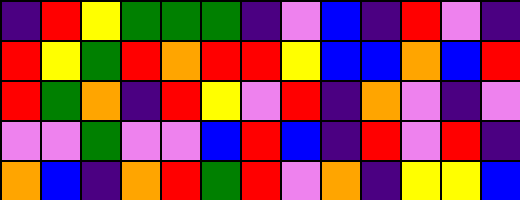[["indigo", "red", "yellow", "green", "green", "green", "indigo", "violet", "blue", "indigo", "red", "violet", "indigo"], ["red", "yellow", "green", "red", "orange", "red", "red", "yellow", "blue", "blue", "orange", "blue", "red"], ["red", "green", "orange", "indigo", "red", "yellow", "violet", "red", "indigo", "orange", "violet", "indigo", "violet"], ["violet", "violet", "green", "violet", "violet", "blue", "red", "blue", "indigo", "red", "violet", "red", "indigo"], ["orange", "blue", "indigo", "orange", "red", "green", "red", "violet", "orange", "indigo", "yellow", "yellow", "blue"]]